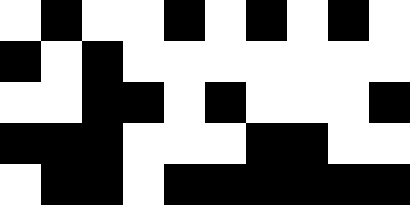[["white", "black", "white", "white", "black", "white", "black", "white", "black", "white"], ["black", "white", "black", "white", "white", "white", "white", "white", "white", "white"], ["white", "white", "black", "black", "white", "black", "white", "white", "white", "black"], ["black", "black", "black", "white", "white", "white", "black", "black", "white", "white"], ["white", "black", "black", "white", "black", "black", "black", "black", "black", "black"]]